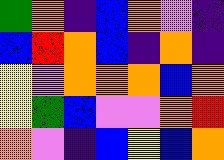[["green", "orange", "indigo", "blue", "orange", "violet", "indigo"], ["blue", "red", "orange", "blue", "indigo", "orange", "indigo"], ["yellow", "violet", "orange", "orange", "orange", "blue", "orange"], ["yellow", "green", "blue", "violet", "violet", "orange", "red"], ["orange", "violet", "indigo", "blue", "yellow", "blue", "orange"]]